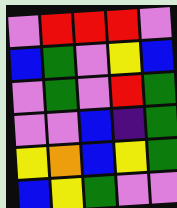[["violet", "red", "red", "red", "violet"], ["blue", "green", "violet", "yellow", "blue"], ["violet", "green", "violet", "red", "green"], ["violet", "violet", "blue", "indigo", "green"], ["yellow", "orange", "blue", "yellow", "green"], ["blue", "yellow", "green", "violet", "violet"]]